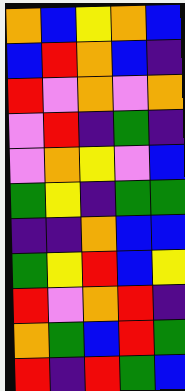[["orange", "blue", "yellow", "orange", "blue"], ["blue", "red", "orange", "blue", "indigo"], ["red", "violet", "orange", "violet", "orange"], ["violet", "red", "indigo", "green", "indigo"], ["violet", "orange", "yellow", "violet", "blue"], ["green", "yellow", "indigo", "green", "green"], ["indigo", "indigo", "orange", "blue", "blue"], ["green", "yellow", "red", "blue", "yellow"], ["red", "violet", "orange", "red", "indigo"], ["orange", "green", "blue", "red", "green"], ["red", "indigo", "red", "green", "blue"]]